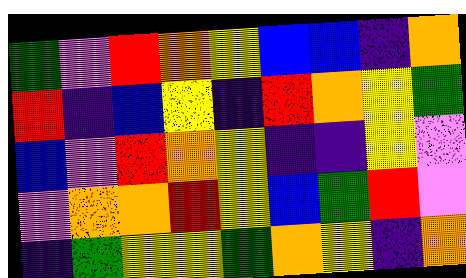[["green", "violet", "red", "orange", "yellow", "blue", "blue", "indigo", "orange"], ["red", "indigo", "blue", "yellow", "indigo", "red", "orange", "yellow", "green"], ["blue", "violet", "red", "orange", "yellow", "indigo", "indigo", "yellow", "violet"], ["violet", "orange", "orange", "red", "yellow", "blue", "green", "red", "violet"], ["indigo", "green", "yellow", "yellow", "green", "orange", "yellow", "indigo", "orange"]]